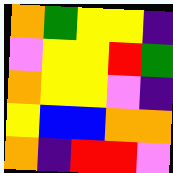[["orange", "green", "yellow", "yellow", "indigo"], ["violet", "yellow", "yellow", "red", "green"], ["orange", "yellow", "yellow", "violet", "indigo"], ["yellow", "blue", "blue", "orange", "orange"], ["orange", "indigo", "red", "red", "violet"]]